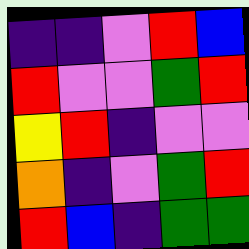[["indigo", "indigo", "violet", "red", "blue"], ["red", "violet", "violet", "green", "red"], ["yellow", "red", "indigo", "violet", "violet"], ["orange", "indigo", "violet", "green", "red"], ["red", "blue", "indigo", "green", "green"]]